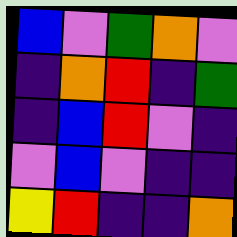[["blue", "violet", "green", "orange", "violet"], ["indigo", "orange", "red", "indigo", "green"], ["indigo", "blue", "red", "violet", "indigo"], ["violet", "blue", "violet", "indigo", "indigo"], ["yellow", "red", "indigo", "indigo", "orange"]]